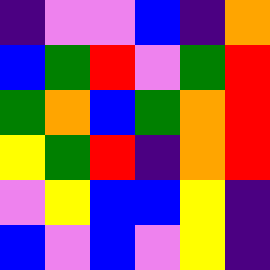[["indigo", "violet", "violet", "blue", "indigo", "orange"], ["blue", "green", "red", "violet", "green", "red"], ["green", "orange", "blue", "green", "orange", "red"], ["yellow", "green", "red", "indigo", "orange", "red"], ["violet", "yellow", "blue", "blue", "yellow", "indigo"], ["blue", "violet", "blue", "violet", "yellow", "indigo"]]